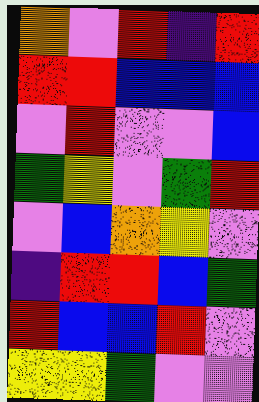[["orange", "violet", "red", "indigo", "red"], ["red", "red", "blue", "blue", "blue"], ["violet", "red", "violet", "violet", "blue"], ["green", "yellow", "violet", "green", "red"], ["violet", "blue", "orange", "yellow", "violet"], ["indigo", "red", "red", "blue", "green"], ["red", "blue", "blue", "red", "violet"], ["yellow", "yellow", "green", "violet", "violet"]]